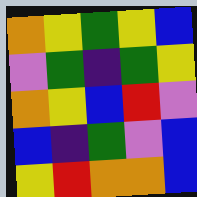[["orange", "yellow", "green", "yellow", "blue"], ["violet", "green", "indigo", "green", "yellow"], ["orange", "yellow", "blue", "red", "violet"], ["blue", "indigo", "green", "violet", "blue"], ["yellow", "red", "orange", "orange", "blue"]]